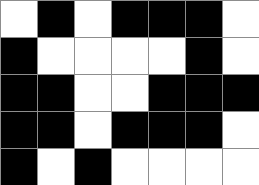[["white", "black", "white", "black", "black", "black", "white"], ["black", "white", "white", "white", "white", "black", "white"], ["black", "black", "white", "white", "black", "black", "black"], ["black", "black", "white", "black", "black", "black", "white"], ["black", "white", "black", "white", "white", "white", "white"]]